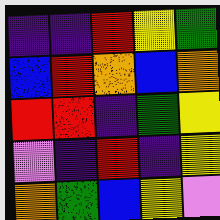[["indigo", "indigo", "red", "yellow", "green"], ["blue", "red", "orange", "blue", "orange"], ["red", "red", "indigo", "green", "yellow"], ["violet", "indigo", "red", "indigo", "yellow"], ["orange", "green", "blue", "yellow", "violet"]]